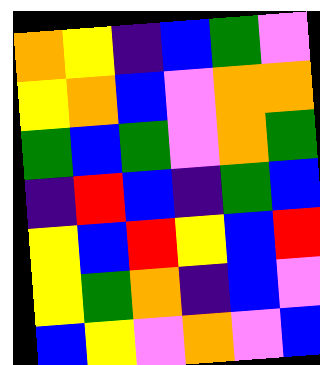[["orange", "yellow", "indigo", "blue", "green", "violet"], ["yellow", "orange", "blue", "violet", "orange", "orange"], ["green", "blue", "green", "violet", "orange", "green"], ["indigo", "red", "blue", "indigo", "green", "blue"], ["yellow", "blue", "red", "yellow", "blue", "red"], ["yellow", "green", "orange", "indigo", "blue", "violet"], ["blue", "yellow", "violet", "orange", "violet", "blue"]]